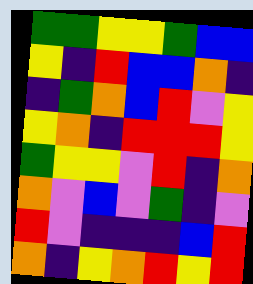[["green", "green", "yellow", "yellow", "green", "blue", "blue"], ["yellow", "indigo", "red", "blue", "blue", "orange", "indigo"], ["indigo", "green", "orange", "blue", "red", "violet", "yellow"], ["yellow", "orange", "indigo", "red", "red", "red", "yellow"], ["green", "yellow", "yellow", "violet", "red", "indigo", "orange"], ["orange", "violet", "blue", "violet", "green", "indigo", "violet"], ["red", "violet", "indigo", "indigo", "indigo", "blue", "red"], ["orange", "indigo", "yellow", "orange", "red", "yellow", "red"]]